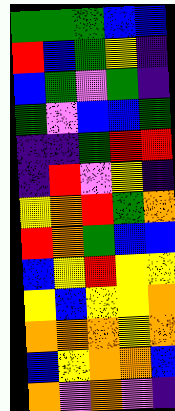[["green", "green", "green", "blue", "blue"], ["red", "blue", "green", "yellow", "indigo"], ["blue", "green", "violet", "green", "indigo"], ["green", "violet", "blue", "blue", "green"], ["indigo", "indigo", "green", "red", "red"], ["indigo", "red", "violet", "yellow", "indigo"], ["yellow", "orange", "red", "green", "orange"], ["red", "orange", "green", "blue", "blue"], ["blue", "yellow", "red", "yellow", "yellow"], ["yellow", "blue", "yellow", "yellow", "orange"], ["orange", "orange", "orange", "yellow", "orange"], ["blue", "yellow", "orange", "orange", "blue"], ["orange", "violet", "orange", "violet", "indigo"]]